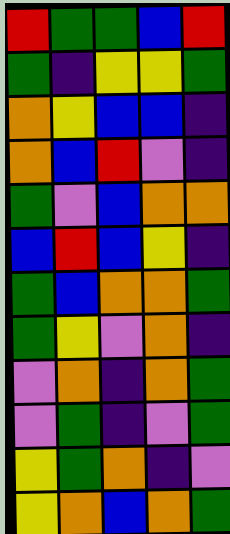[["red", "green", "green", "blue", "red"], ["green", "indigo", "yellow", "yellow", "green"], ["orange", "yellow", "blue", "blue", "indigo"], ["orange", "blue", "red", "violet", "indigo"], ["green", "violet", "blue", "orange", "orange"], ["blue", "red", "blue", "yellow", "indigo"], ["green", "blue", "orange", "orange", "green"], ["green", "yellow", "violet", "orange", "indigo"], ["violet", "orange", "indigo", "orange", "green"], ["violet", "green", "indigo", "violet", "green"], ["yellow", "green", "orange", "indigo", "violet"], ["yellow", "orange", "blue", "orange", "green"]]